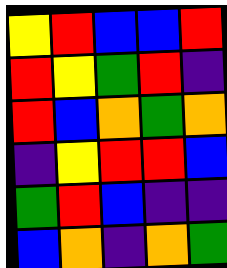[["yellow", "red", "blue", "blue", "red"], ["red", "yellow", "green", "red", "indigo"], ["red", "blue", "orange", "green", "orange"], ["indigo", "yellow", "red", "red", "blue"], ["green", "red", "blue", "indigo", "indigo"], ["blue", "orange", "indigo", "orange", "green"]]